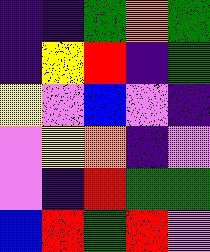[["indigo", "indigo", "green", "orange", "green"], ["indigo", "yellow", "red", "indigo", "green"], ["yellow", "violet", "blue", "violet", "indigo"], ["violet", "yellow", "orange", "indigo", "violet"], ["violet", "indigo", "red", "green", "green"], ["blue", "red", "green", "red", "violet"]]